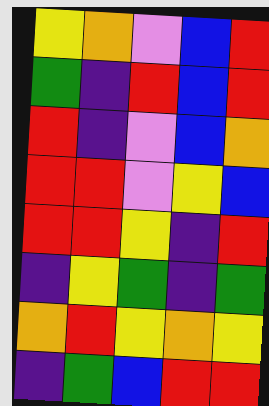[["yellow", "orange", "violet", "blue", "red"], ["green", "indigo", "red", "blue", "red"], ["red", "indigo", "violet", "blue", "orange"], ["red", "red", "violet", "yellow", "blue"], ["red", "red", "yellow", "indigo", "red"], ["indigo", "yellow", "green", "indigo", "green"], ["orange", "red", "yellow", "orange", "yellow"], ["indigo", "green", "blue", "red", "red"]]